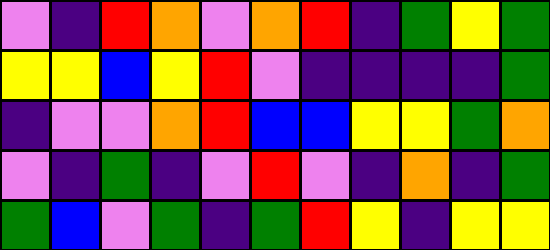[["violet", "indigo", "red", "orange", "violet", "orange", "red", "indigo", "green", "yellow", "green"], ["yellow", "yellow", "blue", "yellow", "red", "violet", "indigo", "indigo", "indigo", "indigo", "green"], ["indigo", "violet", "violet", "orange", "red", "blue", "blue", "yellow", "yellow", "green", "orange"], ["violet", "indigo", "green", "indigo", "violet", "red", "violet", "indigo", "orange", "indigo", "green"], ["green", "blue", "violet", "green", "indigo", "green", "red", "yellow", "indigo", "yellow", "yellow"]]